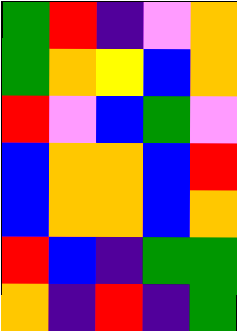[["green", "red", "indigo", "violet", "orange"], ["green", "orange", "yellow", "blue", "orange"], ["red", "violet", "blue", "green", "violet"], ["blue", "orange", "orange", "blue", "red"], ["blue", "orange", "orange", "blue", "orange"], ["red", "blue", "indigo", "green", "green"], ["orange", "indigo", "red", "indigo", "green"]]